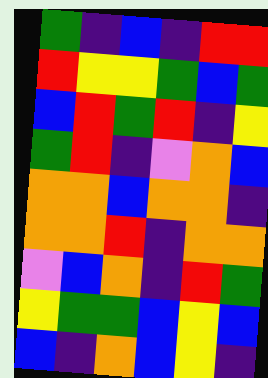[["green", "indigo", "blue", "indigo", "red", "red"], ["red", "yellow", "yellow", "green", "blue", "green"], ["blue", "red", "green", "red", "indigo", "yellow"], ["green", "red", "indigo", "violet", "orange", "blue"], ["orange", "orange", "blue", "orange", "orange", "indigo"], ["orange", "orange", "red", "indigo", "orange", "orange"], ["violet", "blue", "orange", "indigo", "red", "green"], ["yellow", "green", "green", "blue", "yellow", "blue"], ["blue", "indigo", "orange", "blue", "yellow", "indigo"]]